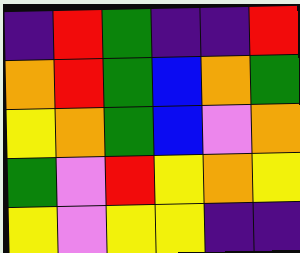[["indigo", "red", "green", "indigo", "indigo", "red"], ["orange", "red", "green", "blue", "orange", "green"], ["yellow", "orange", "green", "blue", "violet", "orange"], ["green", "violet", "red", "yellow", "orange", "yellow"], ["yellow", "violet", "yellow", "yellow", "indigo", "indigo"]]